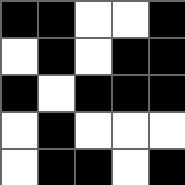[["black", "black", "white", "white", "black"], ["white", "black", "white", "black", "black"], ["black", "white", "black", "black", "black"], ["white", "black", "white", "white", "white"], ["white", "black", "black", "white", "black"]]